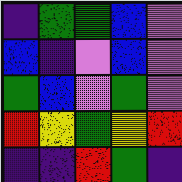[["indigo", "green", "green", "blue", "violet"], ["blue", "indigo", "violet", "blue", "violet"], ["green", "blue", "violet", "green", "violet"], ["red", "yellow", "green", "yellow", "red"], ["indigo", "indigo", "red", "green", "indigo"]]